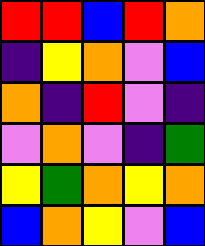[["red", "red", "blue", "red", "orange"], ["indigo", "yellow", "orange", "violet", "blue"], ["orange", "indigo", "red", "violet", "indigo"], ["violet", "orange", "violet", "indigo", "green"], ["yellow", "green", "orange", "yellow", "orange"], ["blue", "orange", "yellow", "violet", "blue"]]